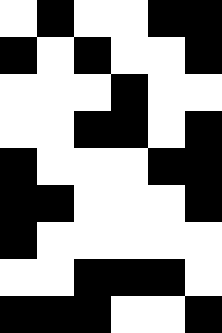[["white", "black", "white", "white", "black", "black"], ["black", "white", "black", "white", "white", "black"], ["white", "white", "white", "black", "white", "white"], ["white", "white", "black", "black", "white", "black"], ["black", "white", "white", "white", "black", "black"], ["black", "black", "white", "white", "white", "black"], ["black", "white", "white", "white", "white", "white"], ["white", "white", "black", "black", "black", "white"], ["black", "black", "black", "white", "white", "black"]]